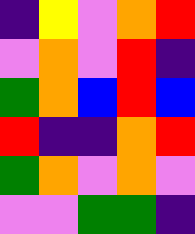[["indigo", "yellow", "violet", "orange", "red"], ["violet", "orange", "violet", "red", "indigo"], ["green", "orange", "blue", "red", "blue"], ["red", "indigo", "indigo", "orange", "red"], ["green", "orange", "violet", "orange", "violet"], ["violet", "violet", "green", "green", "indigo"]]